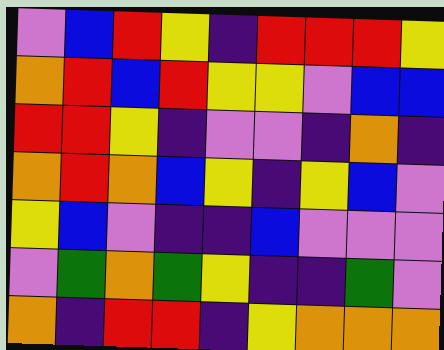[["violet", "blue", "red", "yellow", "indigo", "red", "red", "red", "yellow"], ["orange", "red", "blue", "red", "yellow", "yellow", "violet", "blue", "blue"], ["red", "red", "yellow", "indigo", "violet", "violet", "indigo", "orange", "indigo"], ["orange", "red", "orange", "blue", "yellow", "indigo", "yellow", "blue", "violet"], ["yellow", "blue", "violet", "indigo", "indigo", "blue", "violet", "violet", "violet"], ["violet", "green", "orange", "green", "yellow", "indigo", "indigo", "green", "violet"], ["orange", "indigo", "red", "red", "indigo", "yellow", "orange", "orange", "orange"]]